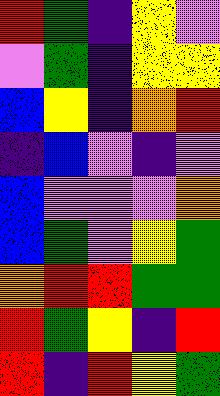[["red", "green", "indigo", "yellow", "violet"], ["violet", "green", "indigo", "yellow", "yellow"], ["blue", "yellow", "indigo", "orange", "red"], ["indigo", "blue", "violet", "indigo", "violet"], ["blue", "violet", "violet", "violet", "orange"], ["blue", "green", "violet", "yellow", "green"], ["orange", "red", "red", "green", "green"], ["red", "green", "yellow", "indigo", "red"], ["red", "indigo", "red", "yellow", "green"]]